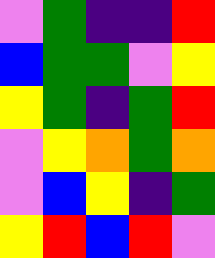[["violet", "green", "indigo", "indigo", "red"], ["blue", "green", "green", "violet", "yellow"], ["yellow", "green", "indigo", "green", "red"], ["violet", "yellow", "orange", "green", "orange"], ["violet", "blue", "yellow", "indigo", "green"], ["yellow", "red", "blue", "red", "violet"]]